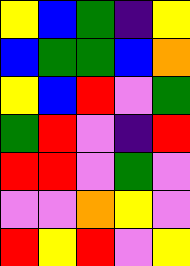[["yellow", "blue", "green", "indigo", "yellow"], ["blue", "green", "green", "blue", "orange"], ["yellow", "blue", "red", "violet", "green"], ["green", "red", "violet", "indigo", "red"], ["red", "red", "violet", "green", "violet"], ["violet", "violet", "orange", "yellow", "violet"], ["red", "yellow", "red", "violet", "yellow"]]